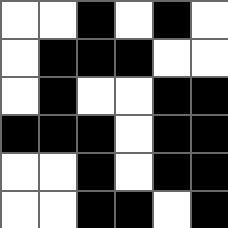[["white", "white", "black", "white", "black", "white"], ["white", "black", "black", "black", "white", "white"], ["white", "black", "white", "white", "black", "black"], ["black", "black", "black", "white", "black", "black"], ["white", "white", "black", "white", "black", "black"], ["white", "white", "black", "black", "white", "black"]]